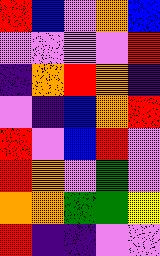[["red", "blue", "violet", "orange", "blue"], ["violet", "violet", "violet", "violet", "red"], ["indigo", "orange", "red", "orange", "indigo"], ["violet", "indigo", "blue", "orange", "red"], ["red", "violet", "blue", "red", "violet"], ["red", "orange", "violet", "green", "violet"], ["orange", "orange", "green", "green", "yellow"], ["red", "indigo", "indigo", "violet", "violet"]]